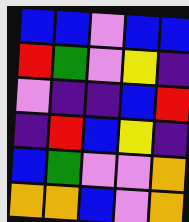[["blue", "blue", "violet", "blue", "blue"], ["red", "green", "violet", "yellow", "indigo"], ["violet", "indigo", "indigo", "blue", "red"], ["indigo", "red", "blue", "yellow", "indigo"], ["blue", "green", "violet", "violet", "orange"], ["orange", "orange", "blue", "violet", "orange"]]